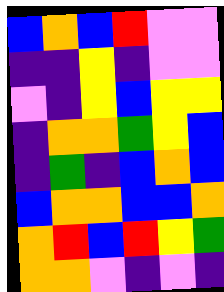[["blue", "orange", "blue", "red", "violet", "violet"], ["indigo", "indigo", "yellow", "indigo", "violet", "violet"], ["violet", "indigo", "yellow", "blue", "yellow", "yellow"], ["indigo", "orange", "orange", "green", "yellow", "blue"], ["indigo", "green", "indigo", "blue", "orange", "blue"], ["blue", "orange", "orange", "blue", "blue", "orange"], ["orange", "red", "blue", "red", "yellow", "green"], ["orange", "orange", "violet", "indigo", "violet", "indigo"]]